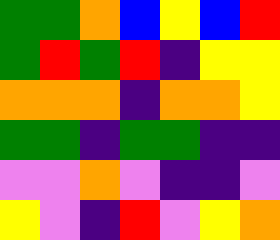[["green", "green", "orange", "blue", "yellow", "blue", "red"], ["green", "red", "green", "red", "indigo", "yellow", "yellow"], ["orange", "orange", "orange", "indigo", "orange", "orange", "yellow"], ["green", "green", "indigo", "green", "green", "indigo", "indigo"], ["violet", "violet", "orange", "violet", "indigo", "indigo", "violet"], ["yellow", "violet", "indigo", "red", "violet", "yellow", "orange"]]